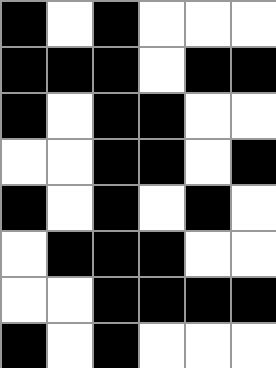[["black", "white", "black", "white", "white", "white"], ["black", "black", "black", "white", "black", "black"], ["black", "white", "black", "black", "white", "white"], ["white", "white", "black", "black", "white", "black"], ["black", "white", "black", "white", "black", "white"], ["white", "black", "black", "black", "white", "white"], ["white", "white", "black", "black", "black", "black"], ["black", "white", "black", "white", "white", "white"]]